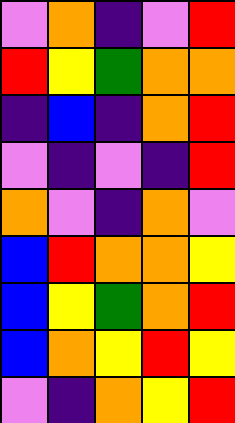[["violet", "orange", "indigo", "violet", "red"], ["red", "yellow", "green", "orange", "orange"], ["indigo", "blue", "indigo", "orange", "red"], ["violet", "indigo", "violet", "indigo", "red"], ["orange", "violet", "indigo", "orange", "violet"], ["blue", "red", "orange", "orange", "yellow"], ["blue", "yellow", "green", "orange", "red"], ["blue", "orange", "yellow", "red", "yellow"], ["violet", "indigo", "orange", "yellow", "red"]]